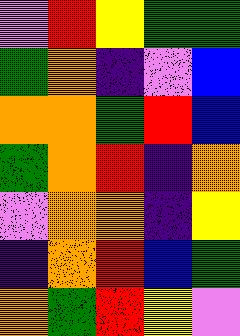[["violet", "red", "yellow", "green", "green"], ["green", "orange", "indigo", "violet", "blue"], ["orange", "orange", "green", "red", "blue"], ["green", "orange", "red", "indigo", "orange"], ["violet", "orange", "orange", "indigo", "yellow"], ["indigo", "orange", "red", "blue", "green"], ["orange", "green", "red", "yellow", "violet"]]